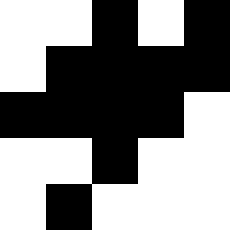[["white", "white", "black", "white", "black"], ["white", "black", "black", "black", "black"], ["black", "black", "black", "black", "white"], ["white", "white", "black", "white", "white"], ["white", "black", "white", "white", "white"]]